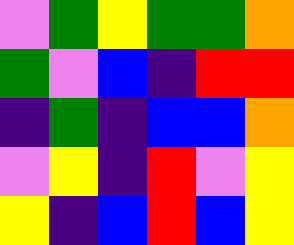[["violet", "green", "yellow", "green", "green", "orange"], ["green", "violet", "blue", "indigo", "red", "red"], ["indigo", "green", "indigo", "blue", "blue", "orange"], ["violet", "yellow", "indigo", "red", "violet", "yellow"], ["yellow", "indigo", "blue", "red", "blue", "yellow"]]